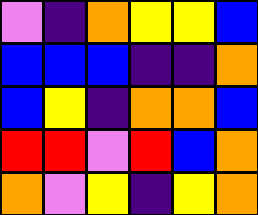[["violet", "indigo", "orange", "yellow", "yellow", "blue"], ["blue", "blue", "blue", "indigo", "indigo", "orange"], ["blue", "yellow", "indigo", "orange", "orange", "blue"], ["red", "red", "violet", "red", "blue", "orange"], ["orange", "violet", "yellow", "indigo", "yellow", "orange"]]